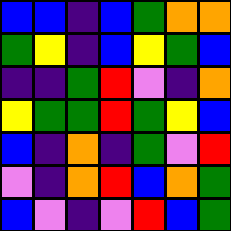[["blue", "blue", "indigo", "blue", "green", "orange", "orange"], ["green", "yellow", "indigo", "blue", "yellow", "green", "blue"], ["indigo", "indigo", "green", "red", "violet", "indigo", "orange"], ["yellow", "green", "green", "red", "green", "yellow", "blue"], ["blue", "indigo", "orange", "indigo", "green", "violet", "red"], ["violet", "indigo", "orange", "red", "blue", "orange", "green"], ["blue", "violet", "indigo", "violet", "red", "blue", "green"]]